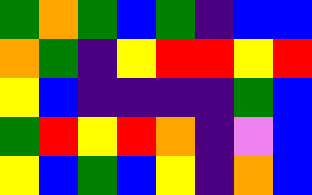[["green", "orange", "green", "blue", "green", "indigo", "blue", "blue"], ["orange", "green", "indigo", "yellow", "red", "red", "yellow", "red"], ["yellow", "blue", "indigo", "indigo", "indigo", "indigo", "green", "blue"], ["green", "red", "yellow", "red", "orange", "indigo", "violet", "blue"], ["yellow", "blue", "green", "blue", "yellow", "indigo", "orange", "blue"]]